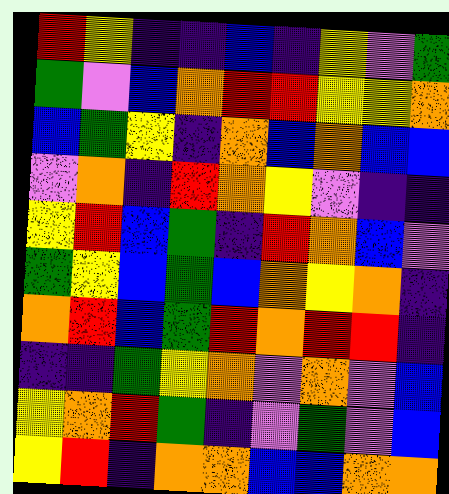[["red", "yellow", "indigo", "indigo", "blue", "indigo", "yellow", "violet", "green"], ["green", "violet", "blue", "orange", "red", "red", "yellow", "yellow", "orange"], ["blue", "green", "yellow", "indigo", "orange", "blue", "orange", "blue", "blue"], ["violet", "orange", "indigo", "red", "orange", "yellow", "violet", "indigo", "indigo"], ["yellow", "red", "blue", "green", "indigo", "red", "orange", "blue", "violet"], ["green", "yellow", "blue", "green", "blue", "orange", "yellow", "orange", "indigo"], ["orange", "red", "blue", "green", "red", "orange", "red", "red", "indigo"], ["indigo", "indigo", "green", "yellow", "orange", "violet", "orange", "violet", "blue"], ["yellow", "orange", "red", "green", "indigo", "violet", "green", "violet", "blue"], ["yellow", "red", "indigo", "orange", "orange", "blue", "blue", "orange", "orange"]]